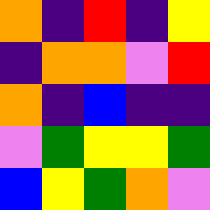[["orange", "indigo", "red", "indigo", "yellow"], ["indigo", "orange", "orange", "violet", "red"], ["orange", "indigo", "blue", "indigo", "indigo"], ["violet", "green", "yellow", "yellow", "green"], ["blue", "yellow", "green", "orange", "violet"]]